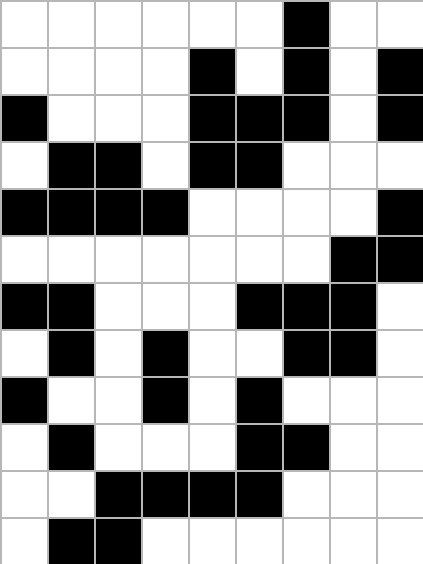[["white", "white", "white", "white", "white", "white", "black", "white", "white"], ["white", "white", "white", "white", "black", "white", "black", "white", "black"], ["black", "white", "white", "white", "black", "black", "black", "white", "black"], ["white", "black", "black", "white", "black", "black", "white", "white", "white"], ["black", "black", "black", "black", "white", "white", "white", "white", "black"], ["white", "white", "white", "white", "white", "white", "white", "black", "black"], ["black", "black", "white", "white", "white", "black", "black", "black", "white"], ["white", "black", "white", "black", "white", "white", "black", "black", "white"], ["black", "white", "white", "black", "white", "black", "white", "white", "white"], ["white", "black", "white", "white", "white", "black", "black", "white", "white"], ["white", "white", "black", "black", "black", "black", "white", "white", "white"], ["white", "black", "black", "white", "white", "white", "white", "white", "white"]]